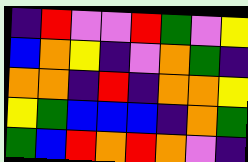[["indigo", "red", "violet", "violet", "red", "green", "violet", "yellow"], ["blue", "orange", "yellow", "indigo", "violet", "orange", "green", "indigo"], ["orange", "orange", "indigo", "red", "indigo", "orange", "orange", "yellow"], ["yellow", "green", "blue", "blue", "blue", "indigo", "orange", "green"], ["green", "blue", "red", "orange", "red", "orange", "violet", "indigo"]]